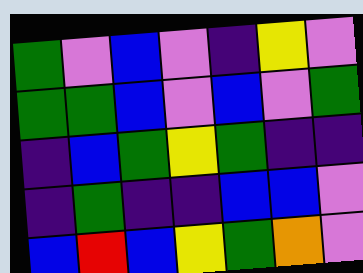[["green", "violet", "blue", "violet", "indigo", "yellow", "violet"], ["green", "green", "blue", "violet", "blue", "violet", "green"], ["indigo", "blue", "green", "yellow", "green", "indigo", "indigo"], ["indigo", "green", "indigo", "indigo", "blue", "blue", "violet"], ["blue", "red", "blue", "yellow", "green", "orange", "violet"]]